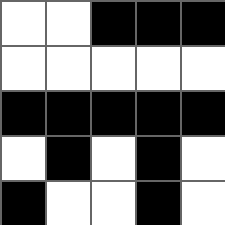[["white", "white", "black", "black", "black"], ["white", "white", "white", "white", "white"], ["black", "black", "black", "black", "black"], ["white", "black", "white", "black", "white"], ["black", "white", "white", "black", "white"]]